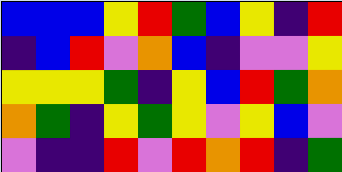[["blue", "blue", "blue", "yellow", "red", "green", "blue", "yellow", "indigo", "red"], ["indigo", "blue", "red", "violet", "orange", "blue", "indigo", "violet", "violet", "yellow"], ["yellow", "yellow", "yellow", "green", "indigo", "yellow", "blue", "red", "green", "orange"], ["orange", "green", "indigo", "yellow", "green", "yellow", "violet", "yellow", "blue", "violet"], ["violet", "indigo", "indigo", "red", "violet", "red", "orange", "red", "indigo", "green"]]